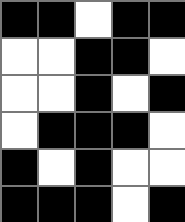[["black", "black", "white", "black", "black"], ["white", "white", "black", "black", "white"], ["white", "white", "black", "white", "black"], ["white", "black", "black", "black", "white"], ["black", "white", "black", "white", "white"], ["black", "black", "black", "white", "black"]]